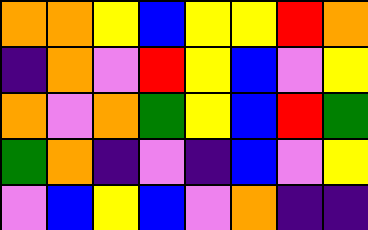[["orange", "orange", "yellow", "blue", "yellow", "yellow", "red", "orange"], ["indigo", "orange", "violet", "red", "yellow", "blue", "violet", "yellow"], ["orange", "violet", "orange", "green", "yellow", "blue", "red", "green"], ["green", "orange", "indigo", "violet", "indigo", "blue", "violet", "yellow"], ["violet", "blue", "yellow", "blue", "violet", "orange", "indigo", "indigo"]]